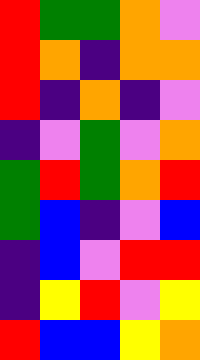[["red", "green", "green", "orange", "violet"], ["red", "orange", "indigo", "orange", "orange"], ["red", "indigo", "orange", "indigo", "violet"], ["indigo", "violet", "green", "violet", "orange"], ["green", "red", "green", "orange", "red"], ["green", "blue", "indigo", "violet", "blue"], ["indigo", "blue", "violet", "red", "red"], ["indigo", "yellow", "red", "violet", "yellow"], ["red", "blue", "blue", "yellow", "orange"]]